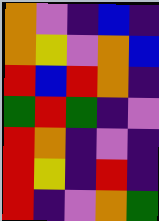[["orange", "violet", "indigo", "blue", "indigo"], ["orange", "yellow", "violet", "orange", "blue"], ["red", "blue", "red", "orange", "indigo"], ["green", "red", "green", "indigo", "violet"], ["red", "orange", "indigo", "violet", "indigo"], ["red", "yellow", "indigo", "red", "indigo"], ["red", "indigo", "violet", "orange", "green"]]